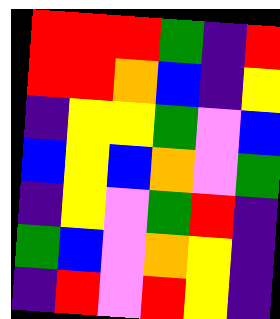[["red", "red", "red", "green", "indigo", "red"], ["red", "red", "orange", "blue", "indigo", "yellow"], ["indigo", "yellow", "yellow", "green", "violet", "blue"], ["blue", "yellow", "blue", "orange", "violet", "green"], ["indigo", "yellow", "violet", "green", "red", "indigo"], ["green", "blue", "violet", "orange", "yellow", "indigo"], ["indigo", "red", "violet", "red", "yellow", "indigo"]]